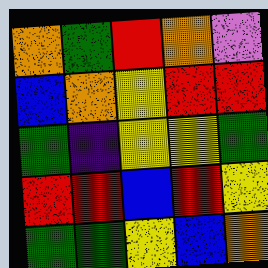[["orange", "green", "red", "orange", "violet"], ["blue", "orange", "yellow", "red", "red"], ["green", "indigo", "yellow", "yellow", "green"], ["red", "red", "blue", "red", "yellow"], ["green", "green", "yellow", "blue", "orange"]]